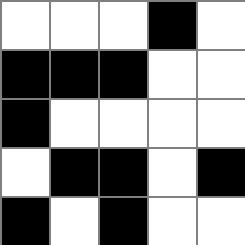[["white", "white", "white", "black", "white"], ["black", "black", "black", "white", "white"], ["black", "white", "white", "white", "white"], ["white", "black", "black", "white", "black"], ["black", "white", "black", "white", "white"]]